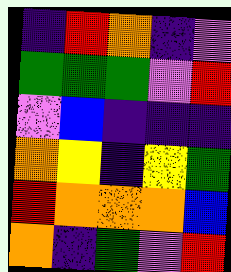[["indigo", "red", "orange", "indigo", "violet"], ["green", "green", "green", "violet", "red"], ["violet", "blue", "indigo", "indigo", "indigo"], ["orange", "yellow", "indigo", "yellow", "green"], ["red", "orange", "orange", "orange", "blue"], ["orange", "indigo", "green", "violet", "red"]]